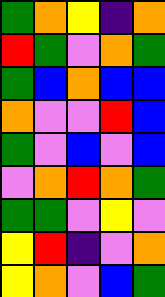[["green", "orange", "yellow", "indigo", "orange"], ["red", "green", "violet", "orange", "green"], ["green", "blue", "orange", "blue", "blue"], ["orange", "violet", "violet", "red", "blue"], ["green", "violet", "blue", "violet", "blue"], ["violet", "orange", "red", "orange", "green"], ["green", "green", "violet", "yellow", "violet"], ["yellow", "red", "indigo", "violet", "orange"], ["yellow", "orange", "violet", "blue", "green"]]